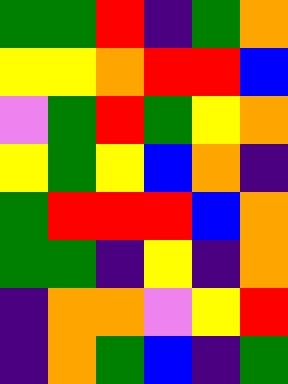[["green", "green", "red", "indigo", "green", "orange"], ["yellow", "yellow", "orange", "red", "red", "blue"], ["violet", "green", "red", "green", "yellow", "orange"], ["yellow", "green", "yellow", "blue", "orange", "indigo"], ["green", "red", "red", "red", "blue", "orange"], ["green", "green", "indigo", "yellow", "indigo", "orange"], ["indigo", "orange", "orange", "violet", "yellow", "red"], ["indigo", "orange", "green", "blue", "indigo", "green"]]